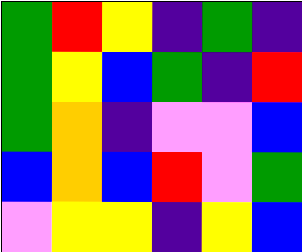[["green", "red", "yellow", "indigo", "green", "indigo"], ["green", "yellow", "blue", "green", "indigo", "red"], ["green", "orange", "indigo", "violet", "violet", "blue"], ["blue", "orange", "blue", "red", "violet", "green"], ["violet", "yellow", "yellow", "indigo", "yellow", "blue"]]